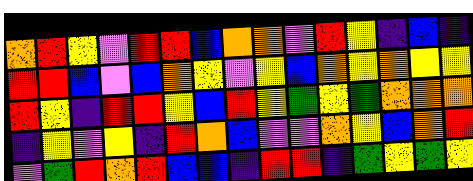[["orange", "red", "yellow", "violet", "red", "red", "blue", "orange", "orange", "violet", "red", "yellow", "indigo", "blue", "indigo"], ["red", "red", "blue", "violet", "blue", "orange", "yellow", "violet", "yellow", "blue", "orange", "yellow", "orange", "yellow", "yellow"], ["red", "yellow", "indigo", "red", "red", "yellow", "blue", "red", "yellow", "green", "yellow", "green", "orange", "orange", "orange"], ["indigo", "yellow", "violet", "yellow", "indigo", "red", "orange", "blue", "violet", "violet", "orange", "yellow", "blue", "orange", "red"], ["violet", "green", "red", "orange", "red", "blue", "blue", "indigo", "red", "red", "indigo", "green", "yellow", "green", "yellow"]]